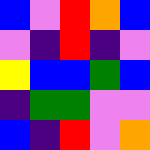[["blue", "violet", "red", "orange", "blue"], ["violet", "indigo", "red", "indigo", "violet"], ["yellow", "blue", "blue", "green", "blue"], ["indigo", "green", "green", "violet", "violet"], ["blue", "indigo", "red", "violet", "orange"]]